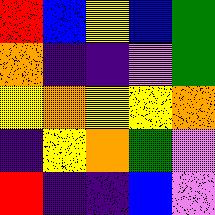[["red", "blue", "yellow", "blue", "green"], ["orange", "indigo", "indigo", "violet", "green"], ["yellow", "orange", "yellow", "yellow", "orange"], ["indigo", "yellow", "orange", "green", "violet"], ["red", "indigo", "indigo", "blue", "violet"]]